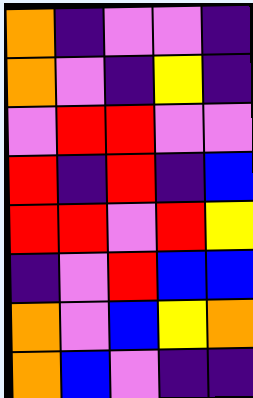[["orange", "indigo", "violet", "violet", "indigo"], ["orange", "violet", "indigo", "yellow", "indigo"], ["violet", "red", "red", "violet", "violet"], ["red", "indigo", "red", "indigo", "blue"], ["red", "red", "violet", "red", "yellow"], ["indigo", "violet", "red", "blue", "blue"], ["orange", "violet", "blue", "yellow", "orange"], ["orange", "blue", "violet", "indigo", "indigo"]]